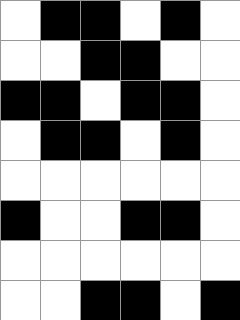[["white", "black", "black", "white", "black", "white"], ["white", "white", "black", "black", "white", "white"], ["black", "black", "white", "black", "black", "white"], ["white", "black", "black", "white", "black", "white"], ["white", "white", "white", "white", "white", "white"], ["black", "white", "white", "black", "black", "white"], ["white", "white", "white", "white", "white", "white"], ["white", "white", "black", "black", "white", "black"]]